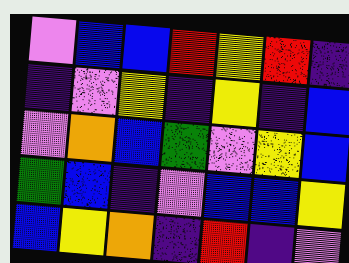[["violet", "blue", "blue", "red", "yellow", "red", "indigo"], ["indigo", "violet", "yellow", "indigo", "yellow", "indigo", "blue"], ["violet", "orange", "blue", "green", "violet", "yellow", "blue"], ["green", "blue", "indigo", "violet", "blue", "blue", "yellow"], ["blue", "yellow", "orange", "indigo", "red", "indigo", "violet"]]